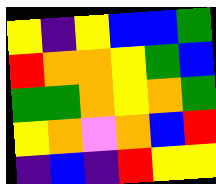[["yellow", "indigo", "yellow", "blue", "blue", "green"], ["red", "orange", "orange", "yellow", "green", "blue"], ["green", "green", "orange", "yellow", "orange", "green"], ["yellow", "orange", "violet", "orange", "blue", "red"], ["indigo", "blue", "indigo", "red", "yellow", "yellow"]]